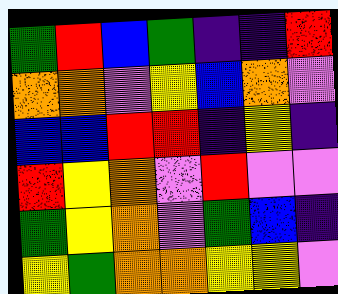[["green", "red", "blue", "green", "indigo", "indigo", "red"], ["orange", "orange", "violet", "yellow", "blue", "orange", "violet"], ["blue", "blue", "red", "red", "indigo", "yellow", "indigo"], ["red", "yellow", "orange", "violet", "red", "violet", "violet"], ["green", "yellow", "orange", "violet", "green", "blue", "indigo"], ["yellow", "green", "orange", "orange", "yellow", "yellow", "violet"]]